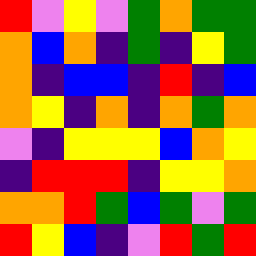[["red", "violet", "yellow", "violet", "green", "orange", "green", "green"], ["orange", "blue", "orange", "indigo", "green", "indigo", "yellow", "green"], ["orange", "indigo", "blue", "blue", "indigo", "red", "indigo", "blue"], ["orange", "yellow", "indigo", "orange", "indigo", "orange", "green", "orange"], ["violet", "indigo", "yellow", "yellow", "yellow", "blue", "orange", "yellow"], ["indigo", "red", "red", "red", "indigo", "yellow", "yellow", "orange"], ["orange", "orange", "red", "green", "blue", "green", "violet", "green"], ["red", "yellow", "blue", "indigo", "violet", "red", "green", "red"]]